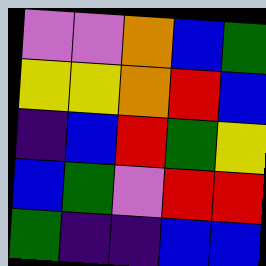[["violet", "violet", "orange", "blue", "green"], ["yellow", "yellow", "orange", "red", "blue"], ["indigo", "blue", "red", "green", "yellow"], ["blue", "green", "violet", "red", "red"], ["green", "indigo", "indigo", "blue", "blue"]]